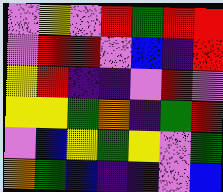[["violet", "yellow", "violet", "red", "green", "red", "red"], ["violet", "red", "red", "violet", "blue", "indigo", "red"], ["yellow", "red", "indigo", "indigo", "violet", "red", "violet"], ["yellow", "yellow", "green", "orange", "indigo", "green", "red"], ["violet", "blue", "yellow", "green", "yellow", "violet", "green"], ["orange", "green", "blue", "indigo", "indigo", "violet", "blue"]]